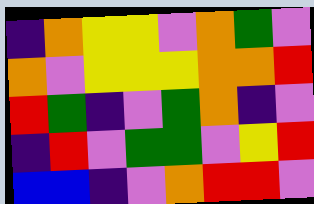[["indigo", "orange", "yellow", "yellow", "violet", "orange", "green", "violet"], ["orange", "violet", "yellow", "yellow", "yellow", "orange", "orange", "red"], ["red", "green", "indigo", "violet", "green", "orange", "indigo", "violet"], ["indigo", "red", "violet", "green", "green", "violet", "yellow", "red"], ["blue", "blue", "indigo", "violet", "orange", "red", "red", "violet"]]